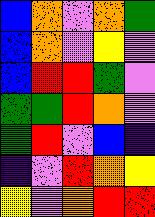[["blue", "orange", "violet", "orange", "green"], ["blue", "orange", "violet", "yellow", "violet"], ["blue", "red", "red", "green", "violet"], ["green", "green", "red", "orange", "violet"], ["green", "red", "violet", "blue", "indigo"], ["indigo", "violet", "red", "orange", "yellow"], ["yellow", "violet", "orange", "red", "red"]]